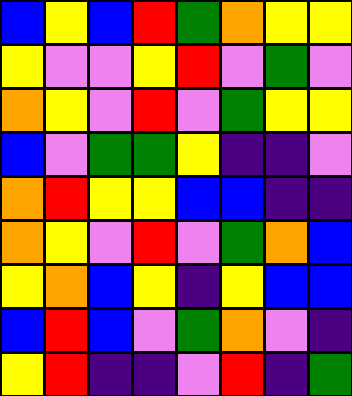[["blue", "yellow", "blue", "red", "green", "orange", "yellow", "yellow"], ["yellow", "violet", "violet", "yellow", "red", "violet", "green", "violet"], ["orange", "yellow", "violet", "red", "violet", "green", "yellow", "yellow"], ["blue", "violet", "green", "green", "yellow", "indigo", "indigo", "violet"], ["orange", "red", "yellow", "yellow", "blue", "blue", "indigo", "indigo"], ["orange", "yellow", "violet", "red", "violet", "green", "orange", "blue"], ["yellow", "orange", "blue", "yellow", "indigo", "yellow", "blue", "blue"], ["blue", "red", "blue", "violet", "green", "orange", "violet", "indigo"], ["yellow", "red", "indigo", "indigo", "violet", "red", "indigo", "green"]]